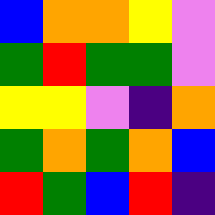[["blue", "orange", "orange", "yellow", "violet"], ["green", "red", "green", "green", "violet"], ["yellow", "yellow", "violet", "indigo", "orange"], ["green", "orange", "green", "orange", "blue"], ["red", "green", "blue", "red", "indigo"]]